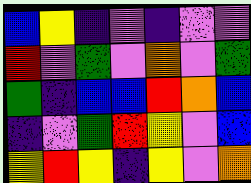[["blue", "yellow", "indigo", "violet", "indigo", "violet", "violet"], ["red", "violet", "green", "violet", "orange", "violet", "green"], ["green", "indigo", "blue", "blue", "red", "orange", "blue"], ["indigo", "violet", "green", "red", "yellow", "violet", "blue"], ["yellow", "red", "yellow", "indigo", "yellow", "violet", "orange"]]